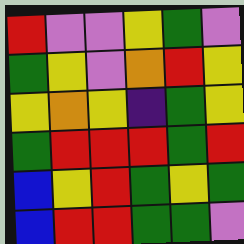[["red", "violet", "violet", "yellow", "green", "violet"], ["green", "yellow", "violet", "orange", "red", "yellow"], ["yellow", "orange", "yellow", "indigo", "green", "yellow"], ["green", "red", "red", "red", "green", "red"], ["blue", "yellow", "red", "green", "yellow", "green"], ["blue", "red", "red", "green", "green", "violet"]]